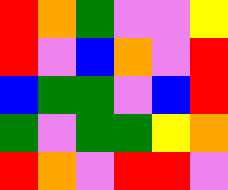[["red", "orange", "green", "violet", "violet", "yellow"], ["red", "violet", "blue", "orange", "violet", "red"], ["blue", "green", "green", "violet", "blue", "red"], ["green", "violet", "green", "green", "yellow", "orange"], ["red", "orange", "violet", "red", "red", "violet"]]